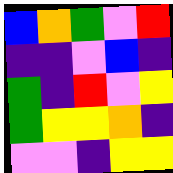[["blue", "orange", "green", "violet", "red"], ["indigo", "indigo", "violet", "blue", "indigo"], ["green", "indigo", "red", "violet", "yellow"], ["green", "yellow", "yellow", "orange", "indigo"], ["violet", "violet", "indigo", "yellow", "yellow"]]